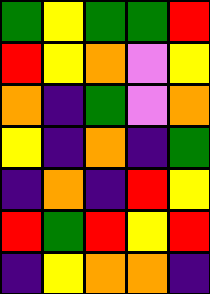[["green", "yellow", "green", "green", "red"], ["red", "yellow", "orange", "violet", "yellow"], ["orange", "indigo", "green", "violet", "orange"], ["yellow", "indigo", "orange", "indigo", "green"], ["indigo", "orange", "indigo", "red", "yellow"], ["red", "green", "red", "yellow", "red"], ["indigo", "yellow", "orange", "orange", "indigo"]]